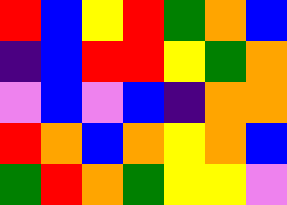[["red", "blue", "yellow", "red", "green", "orange", "blue"], ["indigo", "blue", "red", "red", "yellow", "green", "orange"], ["violet", "blue", "violet", "blue", "indigo", "orange", "orange"], ["red", "orange", "blue", "orange", "yellow", "orange", "blue"], ["green", "red", "orange", "green", "yellow", "yellow", "violet"]]